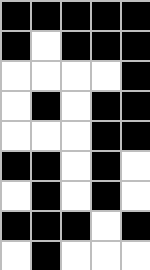[["black", "black", "black", "black", "black"], ["black", "white", "black", "black", "black"], ["white", "white", "white", "white", "black"], ["white", "black", "white", "black", "black"], ["white", "white", "white", "black", "black"], ["black", "black", "white", "black", "white"], ["white", "black", "white", "black", "white"], ["black", "black", "black", "white", "black"], ["white", "black", "white", "white", "white"]]